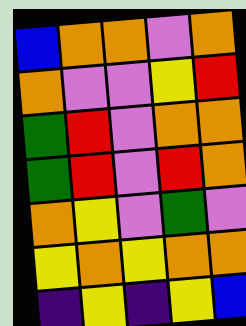[["blue", "orange", "orange", "violet", "orange"], ["orange", "violet", "violet", "yellow", "red"], ["green", "red", "violet", "orange", "orange"], ["green", "red", "violet", "red", "orange"], ["orange", "yellow", "violet", "green", "violet"], ["yellow", "orange", "yellow", "orange", "orange"], ["indigo", "yellow", "indigo", "yellow", "blue"]]